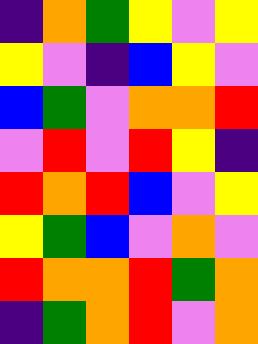[["indigo", "orange", "green", "yellow", "violet", "yellow"], ["yellow", "violet", "indigo", "blue", "yellow", "violet"], ["blue", "green", "violet", "orange", "orange", "red"], ["violet", "red", "violet", "red", "yellow", "indigo"], ["red", "orange", "red", "blue", "violet", "yellow"], ["yellow", "green", "blue", "violet", "orange", "violet"], ["red", "orange", "orange", "red", "green", "orange"], ["indigo", "green", "orange", "red", "violet", "orange"]]